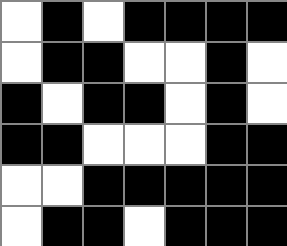[["white", "black", "white", "black", "black", "black", "black"], ["white", "black", "black", "white", "white", "black", "white"], ["black", "white", "black", "black", "white", "black", "white"], ["black", "black", "white", "white", "white", "black", "black"], ["white", "white", "black", "black", "black", "black", "black"], ["white", "black", "black", "white", "black", "black", "black"]]